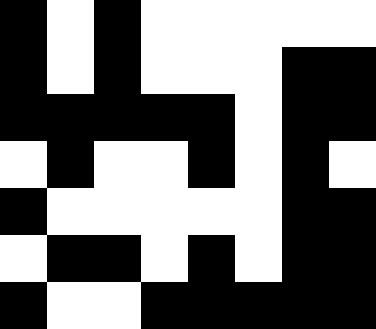[["black", "white", "black", "white", "white", "white", "white", "white"], ["black", "white", "black", "white", "white", "white", "black", "black"], ["black", "black", "black", "black", "black", "white", "black", "black"], ["white", "black", "white", "white", "black", "white", "black", "white"], ["black", "white", "white", "white", "white", "white", "black", "black"], ["white", "black", "black", "white", "black", "white", "black", "black"], ["black", "white", "white", "black", "black", "black", "black", "black"]]